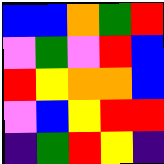[["blue", "blue", "orange", "green", "red"], ["violet", "green", "violet", "red", "blue"], ["red", "yellow", "orange", "orange", "blue"], ["violet", "blue", "yellow", "red", "red"], ["indigo", "green", "red", "yellow", "indigo"]]